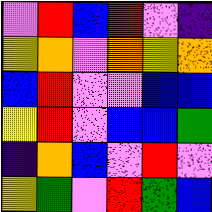[["violet", "red", "blue", "red", "violet", "indigo"], ["yellow", "orange", "violet", "orange", "yellow", "orange"], ["blue", "red", "violet", "violet", "blue", "blue"], ["yellow", "red", "violet", "blue", "blue", "green"], ["indigo", "orange", "blue", "violet", "red", "violet"], ["yellow", "green", "violet", "red", "green", "blue"]]